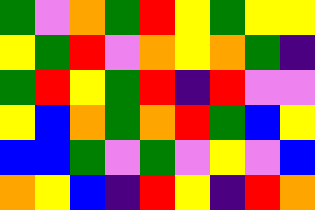[["green", "violet", "orange", "green", "red", "yellow", "green", "yellow", "yellow"], ["yellow", "green", "red", "violet", "orange", "yellow", "orange", "green", "indigo"], ["green", "red", "yellow", "green", "red", "indigo", "red", "violet", "violet"], ["yellow", "blue", "orange", "green", "orange", "red", "green", "blue", "yellow"], ["blue", "blue", "green", "violet", "green", "violet", "yellow", "violet", "blue"], ["orange", "yellow", "blue", "indigo", "red", "yellow", "indigo", "red", "orange"]]